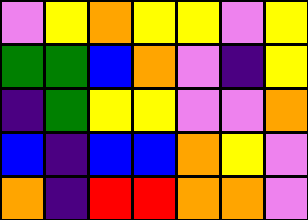[["violet", "yellow", "orange", "yellow", "yellow", "violet", "yellow"], ["green", "green", "blue", "orange", "violet", "indigo", "yellow"], ["indigo", "green", "yellow", "yellow", "violet", "violet", "orange"], ["blue", "indigo", "blue", "blue", "orange", "yellow", "violet"], ["orange", "indigo", "red", "red", "orange", "orange", "violet"]]